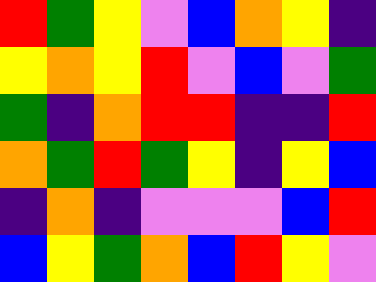[["red", "green", "yellow", "violet", "blue", "orange", "yellow", "indigo"], ["yellow", "orange", "yellow", "red", "violet", "blue", "violet", "green"], ["green", "indigo", "orange", "red", "red", "indigo", "indigo", "red"], ["orange", "green", "red", "green", "yellow", "indigo", "yellow", "blue"], ["indigo", "orange", "indigo", "violet", "violet", "violet", "blue", "red"], ["blue", "yellow", "green", "orange", "blue", "red", "yellow", "violet"]]